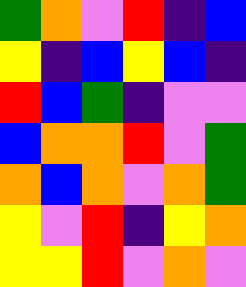[["green", "orange", "violet", "red", "indigo", "blue"], ["yellow", "indigo", "blue", "yellow", "blue", "indigo"], ["red", "blue", "green", "indigo", "violet", "violet"], ["blue", "orange", "orange", "red", "violet", "green"], ["orange", "blue", "orange", "violet", "orange", "green"], ["yellow", "violet", "red", "indigo", "yellow", "orange"], ["yellow", "yellow", "red", "violet", "orange", "violet"]]